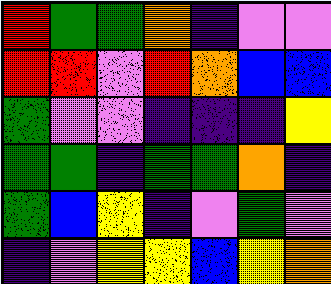[["red", "green", "green", "orange", "indigo", "violet", "violet"], ["red", "red", "violet", "red", "orange", "blue", "blue"], ["green", "violet", "violet", "indigo", "indigo", "indigo", "yellow"], ["green", "green", "indigo", "green", "green", "orange", "indigo"], ["green", "blue", "yellow", "indigo", "violet", "green", "violet"], ["indigo", "violet", "yellow", "yellow", "blue", "yellow", "orange"]]